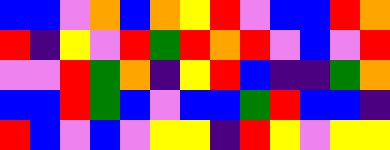[["blue", "blue", "violet", "orange", "blue", "orange", "yellow", "red", "violet", "blue", "blue", "red", "orange"], ["red", "indigo", "yellow", "violet", "red", "green", "red", "orange", "red", "violet", "blue", "violet", "red"], ["violet", "violet", "red", "green", "orange", "indigo", "yellow", "red", "blue", "indigo", "indigo", "green", "orange"], ["blue", "blue", "red", "green", "blue", "violet", "blue", "blue", "green", "red", "blue", "blue", "indigo"], ["red", "blue", "violet", "blue", "violet", "yellow", "yellow", "indigo", "red", "yellow", "violet", "yellow", "yellow"]]